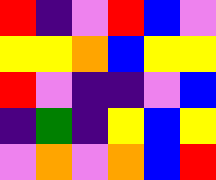[["red", "indigo", "violet", "red", "blue", "violet"], ["yellow", "yellow", "orange", "blue", "yellow", "yellow"], ["red", "violet", "indigo", "indigo", "violet", "blue"], ["indigo", "green", "indigo", "yellow", "blue", "yellow"], ["violet", "orange", "violet", "orange", "blue", "red"]]